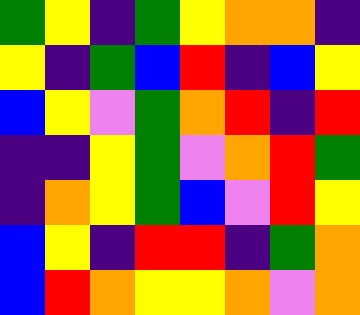[["green", "yellow", "indigo", "green", "yellow", "orange", "orange", "indigo"], ["yellow", "indigo", "green", "blue", "red", "indigo", "blue", "yellow"], ["blue", "yellow", "violet", "green", "orange", "red", "indigo", "red"], ["indigo", "indigo", "yellow", "green", "violet", "orange", "red", "green"], ["indigo", "orange", "yellow", "green", "blue", "violet", "red", "yellow"], ["blue", "yellow", "indigo", "red", "red", "indigo", "green", "orange"], ["blue", "red", "orange", "yellow", "yellow", "orange", "violet", "orange"]]